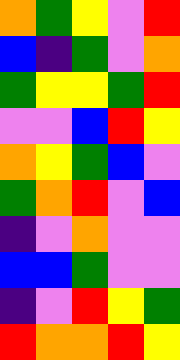[["orange", "green", "yellow", "violet", "red"], ["blue", "indigo", "green", "violet", "orange"], ["green", "yellow", "yellow", "green", "red"], ["violet", "violet", "blue", "red", "yellow"], ["orange", "yellow", "green", "blue", "violet"], ["green", "orange", "red", "violet", "blue"], ["indigo", "violet", "orange", "violet", "violet"], ["blue", "blue", "green", "violet", "violet"], ["indigo", "violet", "red", "yellow", "green"], ["red", "orange", "orange", "red", "yellow"]]